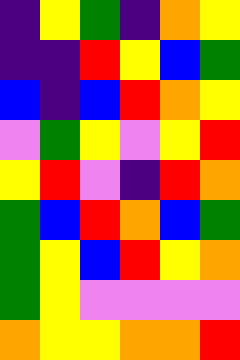[["indigo", "yellow", "green", "indigo", "orange", "yellow"], ["indigo", "indigo", "red", "yellow", "blue", "green"], ["blue", "indigo", "blue", "red", "orange", "yellow"], ["violet", "green", "yellow", "violet", "yellow", "red"], ["yellow", "red", "violet", "indigo", "red", "orange"], ["green", "blue", "red", "orange", "blue", "green"], ["green", "yellow", "blue", "red", "yellow", "orange"], ["green", "yellow", "violet", "violet", "violet", "violet"], ["orange", "yellow", "yellow", "orange", "orange", "red"]]